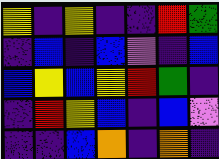[["yellow", "indigo", "yellow", "indigo", "indigo", "red", "green"], ["indigo", "blue", "indigo", "blue", "violet", "indigo", "blue"], ["blue", "yellow", "blue", "yellow", "red", "green", "indigo"], ["indigo", "red", "yellow", "blue", "indigo", "blue", "violet"], ["indigo", "indigo", "blue", "orange", "indigo", "orange", "indigo"]]